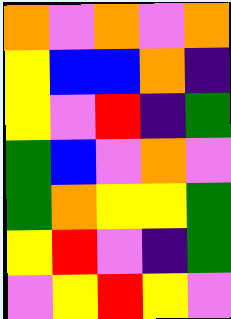[["orange", "violet", "orange", "violet", "orange"], ["yellow", "blue", "blue", "orange", "indigo"], ["yellow", "violet", "red", "indigo", "green"], ["green", "blue", "violet", "orange", "violet"], ["green", "orange", "yellow", "yellow", "green"], ["yellow", "red", "violet", "indigo", "green"], ["violet", "yellow", "red", "yellow", "violet"]]